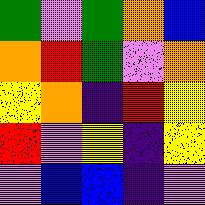[["green", "violet", "green", "orange", "blue"], ["orange", "red", "green", "violet", "orange"], ["yellow", "orange", "indigo", "red", "yellow"], ["red", "violet", "yellow", "indigo", "yellow"], ["violet", "blue", "blue", "indigo", "violet"]]